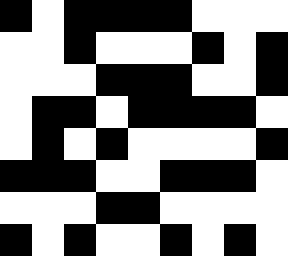[["black", "white", "black", "black", "black", "black", "white", "white", "white"], ["white", "white", "black", "white", "white", "white", "black", "white", "black"], ["white", "white", "white", "black", "black", "black", "white", "white", "black"], ["white", "black", "black", "white", "black", "black", "black", "black", "white"], ["white", "black", "white", "black", "white", "white", "white", "white", "black"], ["black", "black", "black", "white", "white", "black", "black", "black", "white"], ["white", "white", "white", "black", "black", "white", "white", "white", "white"], ["black", "white", "black", "white", "white", "black", "white", "black", "white"]]